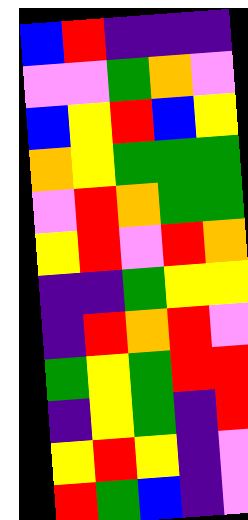[["blue", "red", "indigo", "indigo", "indigo"], ["violet", "violet", "green", "orange", "violet"], ["blue", "yellow", "red", "blue", "yellow"], ["orange", "yellow", "green", "green", "green"], ["violet", "red", "orange", "green", "green"], ["yellow", "red", "violet", "red", "orange"], ["indigo", "indigo", "green", "yellow", "yellow"], ["indigo", "red", "orange", "red", "violet"], ["green", "yellow", "green", "red", "red"], ["indigo", "yellow", "green", "indigo", "red"], ["yellow", "red", "yellow", "indigo", "violet"], ["red", "green", "blue", "indigo", "violet"]]